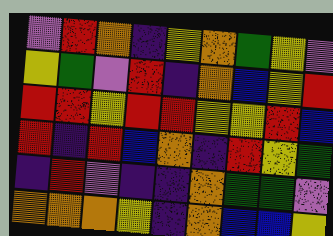[["violet", "red", "orange", "indigo", "yellow", "orange", "green", "yellow", "violet"], ["yellow", "green", "violet", "red", "indigo", "orange", "blue", "yellow", "red"], ["red", "red", "yellow", "red", "red", "yellow", "yellow", "red", "blue"], ["red", "indigo", "red", "blue", "orange", "indigo", "red", "yellow", "green"], ["indigo", "red", "violet", "indigo", "indigo", "orange", "green", "green", "violet"], ["orange", "orange", "orange", "yellow", "indigo", "orange", "blue", "blue", "yellow"]]